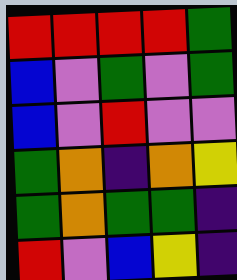[["red", "red", "red", "red", "green"], ["blue", "violet", "green", "violet", "green"], ["blue", "violet", "red", "violet", "violet"], ["green", "orange", "indigo", "orange", "yellow"], ["green", "orange", "green", "green", "indigo"], ["red", "violet", "blue", "yellow", "indigo"]]